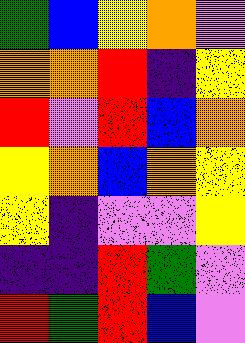[["green", "blue", "yellow", "orange", "violet"], ["orange", "orange", "red", "indigo", "yellow"], ["red", "violet", "red", "blue", "orange"], ["yellow", "orange", "blue", "orange", "yellow"], ["yellow", "indigo", "violet", "violet", "yellow"], ["indigo", "indigo", "red", "green", "violet"], ["red", "green", "red", "blue", "violet"]]